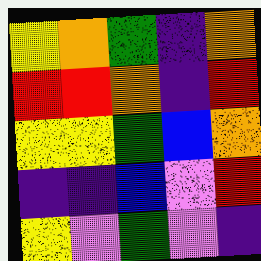[["yellow", "orange", "green", "indigo", "orange"], ["red", "red", "orange", "indigo", "red"], ["yellow", "yellow", "green", "blue", "orange"], ["indigo", "indigo", "blue", "violet", "red"], ["yellow", "violet", "green", "violet", "indigo"]]